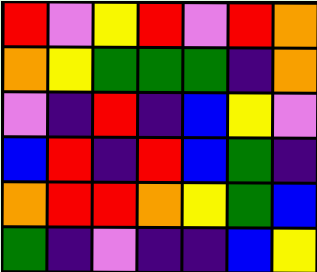[["red", "violet", "yellow", "red", "violet", "red", "orange"], ["orange", "yellow", "green", "green", "green", "indigo", "orange"], ["violet", "indigo", "red", "indigo", "blue", "yellow", "violet"], ["blue", "red", "indigo", "red", "blue", "green", "indigo"], ["orange", "red", "red", "orange", "yellow", "green", "blue"], ["green", "indigo", "violet", "indigo", "indigo", "blue", "yellow"]]